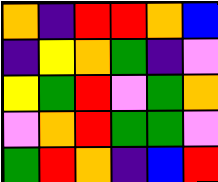[["orange", "indigo", "red", "red", "orange", "blue"], ["indigo", "yellow", "orange", "green", "indigo", "violet"], ["yellow", "green", "red", "violet", "green", "orange"], ["violet", "orange", "red", "green", "green", "violet"], ["green", "red", "orange", "indigo", "blue", "red"]]